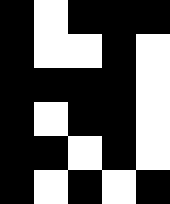[["black", "white", "black", "black", "black"], ["black", "white", "white", "black", "white"], ["black", "black", "black", "black", "white"], ["black", "white", "black", "black", "white"], ["black", "black", "white", "black", "white"], ["black", "white", "black", "white", "black"]]